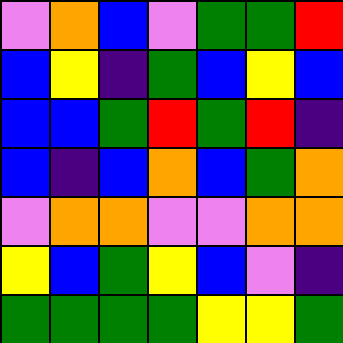[["violet", "orange", "blue", "violet", "green", "green", "red"], ["blue", "yellow", "indigo", "green", "blue", "yellow", "blue"], ["blue", "blue", "green", "red", "green", "red", "indigo"], ["blue", "indigo", "blue", "orange", "blue", "green", "orange"], ["violet", "orange", "orange", "violet", "violet", "orange", "orange"], ["yellow", "blue", "green", "yellow", "blue", "violet", "indigo"], ["green", "green", "green", "green", "yellow", "yellow", "green"]]